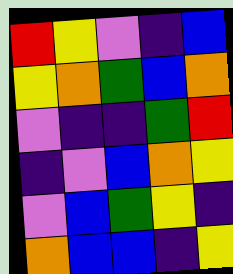[["red", "yellow", "violet", "indigo", "blue"], ["yellow", "orange", "green", "blue", "orange"], ["violet", "indigo", "indigo", "green", "red"], ["indigo", "violet", "blue", "orange", "yellow"], ["violet", "blue", "green", "yellow", "indigo"], ["orange", "blue", "blue", "indigo", "yellow"]]